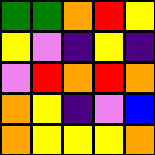[["green", "green", "orange", "red", "yellow"], ["yellow", "violet", "indigo", "yellow", "indigo"], ["violet", "red", "orange", "red", "orange"], ["orange", "yellow", "indigo", "violet", "blue"], ["orange", "yellow", "yellow", "yellow", "orange"]]